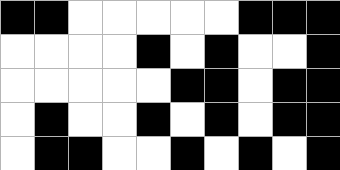[["black", "black", "white", "white", "white", "white", "white", "black", "black", "black"], ["white", "white", "white", "white", "black", "white", "black", "white", "white", "black"], ["white", "white", "white", "white", "white", "black", "black", "white", "black", "black"], ["white", "black", "white", "white", "black", "white", "black", "white", "black", "black"], ["white", "black", "black", "white", "white", "black", "white", "black", "white", "black"]]